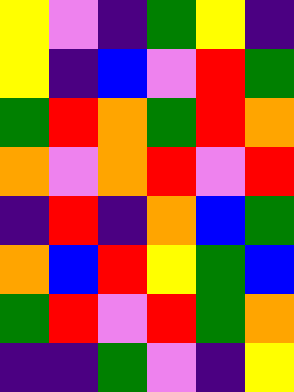[["yellow", "violet", "indigo", "green", "yellow", "indigo"], ["yellow", "indigo", "blue", "violet", "red", "green"], ["green", "red", "orange", "green", "red", "orange"], ["orange", "violet", "orange", "red", "violet", "red"], ["indigo", "red", "indigo", "orange", "blue", "green"], ["orange", "blue", "red", "yellow", "green", "blue"], ["green", "red", "violet", "red", "green", "orange"], ["indigo", "indigo", "green", "violet", "indigo", "yellow"]]